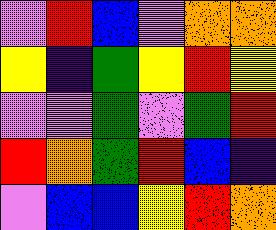[["violet", "red", "blue", "violet", "orange", "orange"], ["yellow", "indigo", "green", "yellow", "red", "yellow"], ["violet", "violet", "green", "violet", "green", "red"], ["red", "orange", "green", "red", "blue", "indigo"], ["violet", "blue", "blue", "yellow", "red", "orange"]]